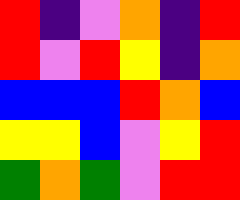[["red", "indigo", "violet", "orange", "indigo", "red"], ["red", "violet", "red", "yellow", "indigo", "orange"], ["blue", "blue", "blue", "red", "orange", "blue"], ["yellow", "yellow", "blue", "violet", "yellow", "red"], ["green", "orange", "green", "violet", "red", "red"]]